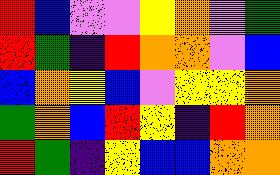[["red", "blue", "violet", "violet", "yellow", "orange", "violet", "green"], ["red", "green", "indigo", "red", "orange", "orange", "violet", "blue"], ["blue", "orange", "yellow", "blue", "violet", "yellow", "yellow", "orange"], ["green", "orange", "blue", "red", "yellow", "indigo", "red", "orange"], ["red", "green", "indigo", "yellow", "blue", "blue", "orange", "orange"]]